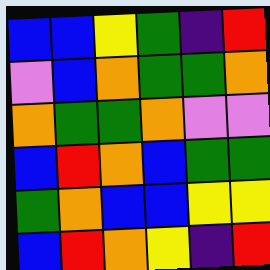[["blue", "blue", "yellow", "green", "indigo", "red"], ["violet", "blue", "orange", "green", "green", "orange"], ["orange", "green", "green", "orange", "violet", "violet"], ["blue", "red", "orange", "blue", "green", "green"], ["green", "orange", "blue", "blue", "yellow", "yellow"], ["blue", "red", "orange", "yellow", "indigo", "red"]]